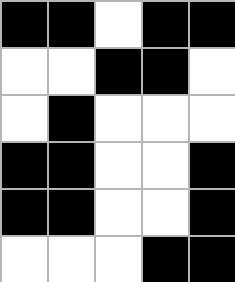[["black", "black", "white", "black", "black"], ["white", "white", "black", "black", "white"], ["white", "black", "white", "white", "white"], ["black", "black", "white", "white", "black"], ["black", "black", "white", "white", "black"], ["white", "white", "white", "black", "black"]]